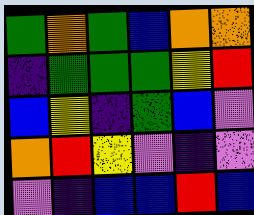[["green", "orange", "green", "blue", "orange", "orange"], ["indigo", "green", "green", "green", "yellow", "red"], ["blue", "yellow", "indigo", "green", "blue", "violet"], ["orange", "red", "yellow", "violet", "indigo", "violet"], ["violet", "indigo", "blue", "blue", "red", "blue"]]